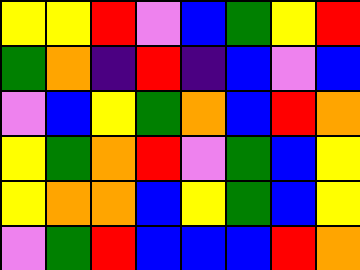[["yellow", "yellow", "red", "violet", "blue", "green", "yellow", "red"], ["green", "orange", "indigo", "red", "indigo", "blue", "violet", "blue"], ["violet", "blue", "yellow", "green", "orange", "blue", "red", "orange"], ["yellow", "green", "orange", "red", "violet", "green", "blue", "yellow"], ["yellow", "orange", "orange", "blue", "yellow", "green", "blue", "yellow"], ["violet", "green", "red", "blue", "blue", "blue", "red", "orange"]]